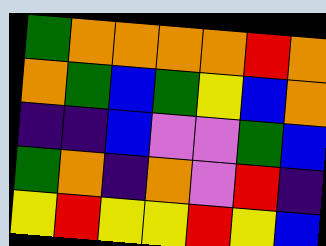[["green", "orange", "orange", "orange", "orange", "red", "orange"], ["orange", "green", "blue", "green", "yellow", "blue", "orange"], ["indigo", "indigo", "blue", "violet", "violet", "green", "blue"], ["green", "orange", "indigo", "orange", "violet", "red", "indigo"], ["yellow", "red", "yellow", "yellow", "red", "yellow", "blue"]]